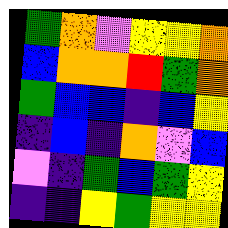[["green", "orange", "violet", "yellow", "yellow", "orange"], ["blue", "orange", "orange", "red", "green", "orange"], ["green", "blue", "blue", "indigo", "blue", "yellow"], ["indigo", "blue", "indigo", "orange", "violet", "blue"], ["violet", "indigo", "green", "blue", "green", "yellow"], ["indigo", "indigo", "yellow", "green", "yellow", "yellow"]]